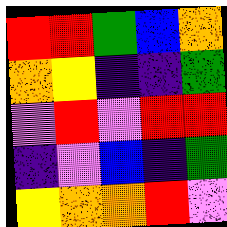[["red", "red", "green", "blue", "orange"], ["orange", "yellow", "indigo", "indigo", "green"], ["violet", "red", "violet", "red", "red"], ["indigo", "violet", "blue", "indigo", "green"], ["yellow", "orange", "orange", "red", "violet"]]